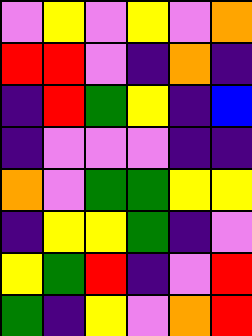[["violet", "yellow", "violet", "yellow", "violet", "orange"], ["red", "red", "violet", "indigo", "orange", "indigo"], ["indigo", "red", "green", "yellow", "indigo", "blue"], ["indigo", "violet", "violet", "violet", "indigo", "indigo"], ["orange", "violet", "green", "green", "yellow", "yellow"], ["indigo", "yellow", "yellow", "green", "indigo", "violet"], ["yellow", "green", "red", "indigo", "violet", "red"], ["green", "indigo", "yellow", "violet", "orange", "red"]]